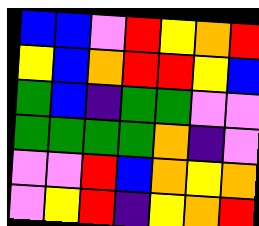[["blue", "blue", "violet", "red", "yellow", "orange", "red"], ["yellow", "blue", "orange", "red", "red", "yellow", "blue"], ["green", "blue", "indigo", "green", "green", "violet", "violet"], ["green", "green", "green", "green", "orange", "indigo", "violet"], ["violet", "violet", "red", "blue", "orange", "yellow", "orange"], ["violet", "yellow", "red", "indigo", "yellow", "orange", "red"]]